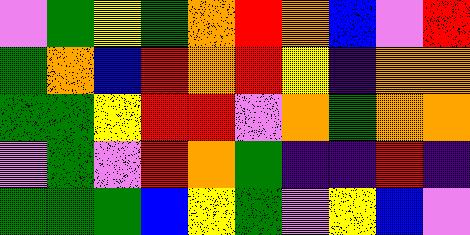[["violet", "green", "yellow", "green", "orange", "red", "orange", "blue", "violet", "red"], ["green", "orange", "blue", "red", "orange", "red", "yellow", "indigo", "orange", "orange"], ["green", "green", "yellow", "red", "red", "violet", "orange", "green", "orange", "orange"], ["violet", "green", "violet", "red", "orange", "green", "indigo", "indigo", "red", "indigo"], ["green", "green", "green", "blue", "yellow", "green", "violet", "yellow", "blue", "violet"]]